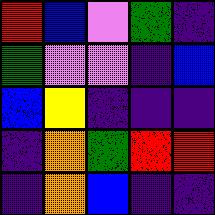[["red", "blue", "violet", "green", "indigo"], ["green", "violet", "violet", "indigo", "blue"], ["blue", "yellow", "indigo", "indigo", "indigo"], ["indigo", "orange", "green", "red", "red"], ["indigo", "orange", "blue", "indigo", "indigo"]]